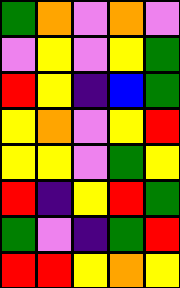[["green", "orange", "violet", "orange", "violet"], ["violet", "yellow", "violet", "yellow", "green"], ["red", "yellow", "indigo", "blue", "green"], ["yellow", "orange", "violet", "yellow", "red"], ["yellow", "yellow", "violet", "green", "yellow"], ["red", "indigo", "yellow", "red", "green"], ["green", "violet", "indigo", "green", "red"], ["red", "red", "yellow", "orange", "yellow"]]